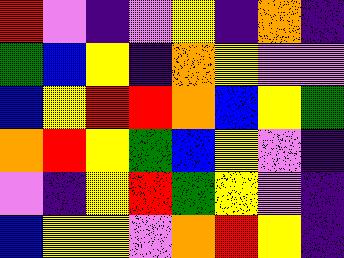[["red", "violet", "indigo", "violet", "yellow", "indigo", "orange", "indigo"], ["green", "blue", "yellow", "indigo", "orange", "yellow", "violet", "violet"], ["blue", "yellow", "red", "red", "orange", "blue", "yellow", "green"], ["orange", "red", "yellow", "green", "blue", "yellow", "violet", "indigo"], ["violet", "indigo", "yellow", "red", "green", "yellow", "violet", "indigo"], ["blue", "yellow", "yellow", "violet", "orange", "red", "yellow", "indigo"]]